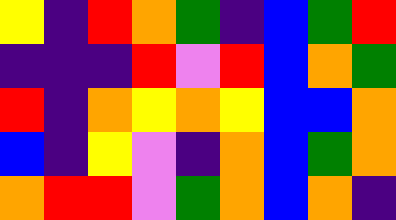[["yellow", "indigo", "red", "orange", "green", "indigo", "blue", "green", "red"], ["indigo", "indigo", "indigo", "red", "violet", "red", "blue", "orange", "green"], ["red", "indigo", "orange", "yellow", "orange", "yellow", "blue", "blue", "orange"], ["blue", "indigo", "yellow", "violet", "indigo", "orange", "blue", "green", "orange"], ["orange", "red", "red", "violet", "green", "orange", "blue", "orange", "indigo"]]